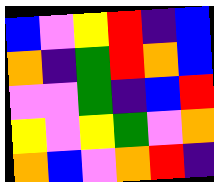[["blue", "violet", "yellow", "red", "indigo", "blue"], ["orange", "indigo", "green", "red", "orange", "blue"], ["violet", "violet", "green", "indigo", "blue", "red"], ["yellow", "violet", "yellow", "green", "violet", "orange"], ["orange", "blue", "violet", "orange", "red", "indigo"]]